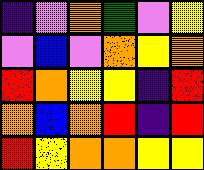[["indigo", "violet", "orange", "green", "violet", "yellow"], ["violet", "blue", "violet", "orange", "yellow", "orange"], ["red", "orange", "yellow", "yellow", "indigo", "red"], ["orange", "blue", "orange", "red", "indigo", "red"], ["red", "yellow", "orange", "orange", "yellow", "yellow"]]